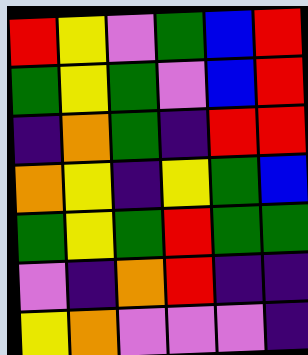[["red", "yellow", "violet", "green", "blue", "red"], ["green", "yellow", "green", "violet", "blue", "red"], ["indigo", "orange", "green", "indigo", "red", "red"], ["orange", "yellow", "indigo", "yellow", "green", "blue"], ["green", "yellow", "green", "red", "green", "green"], ["violet", "indigo", "orange", "red", "indigo", "indigo"], ["yellow", "orange", "violet", "violet", "violet", "indigo"]]